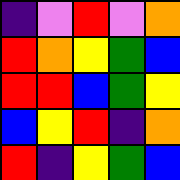[["indigo", "violet", "red", "violet", "orange"], ["red", "orange", "yellow", "green", "blue"], ["red", "red", "blue", "green", "yellow"], ["blue", "yellow", "red", "indigo", "orange"], ["red", "indigo", "yellow", "green", "blue"]]